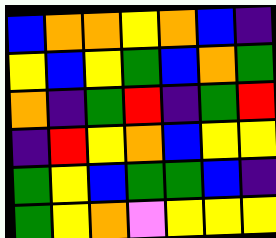[["blue", "orange", "orange", "yellow", "orange", "blue", "indigo"], ["yellow", "blue", "yellow", "green", "blue", "orange", "green"], ["orange", "indigo", "green", "red", "indigo", "green", "red"], ["indigo", "red", "yellow", "orange", "blue", "yellow", "yellow"], ["green", "yellow", "blue", "green", "green", "blue", "indigo"], ["green", "yellow", "orange", "violet", "yellow", "yellow", "yellow"]]